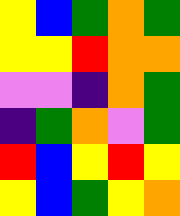[["yellow", "blue", "green", "orange", "green"], ["yellow", "yellow", "red", "orange", "orange"], ["violet", "violet", "indigo", "orange", "green"], ["indigo", "green", "orange", "violet", "green"], ["red", "blue", "yellow", "red", "yellow"], ["yellow", "blue", "green", "yellow", "orange"]]